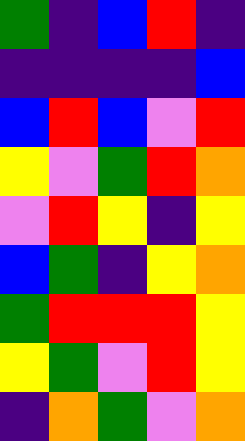[["green", "indigo", "blue", "red", "indigo"], ["indigo", "indigo", "indigo", "indigo", "blue"], ["blue", "red", "blue", "violet", "red"], ["yellow", "violet", "green", "red", "orange"], ["violet", "red", "yellow", "indigo", "yellow"], ["blue", "green", "indigo", "yellow", "orange"], ["green", "red", "red", "red", "yellow"], ["yellow", "green", "violet", "red", "yellow"], ["indigo", "orange", "green", "violet", "orange"]]